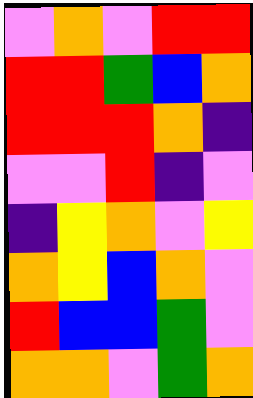[["violet", "orange", "violet", "red", "red"], ["red", "red", "green", "blue", "orange"], ["red", "red", "red", "orange", "indigo"], ["violet", "violet", "red", "indigo", "violet"], ["indigo", "yellow", "orange", "violet", "yellow"], ["orange", "yellow", "blue", "orange", "violet"], ["red", "blue", "blue", "green", "violet"], ["orange", "orange", "violet", "green", "orange"]]